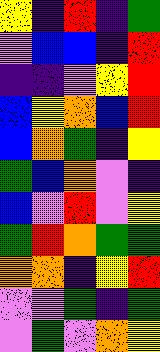[["yellow", "indigo", "red", "indigo", "green"], ["violet", "blue", "blue", "indigo", "red"], ["indigo", "indigo", "violet", "yellow", "red"], ["blue", "yellow", "orange", "blue", "red"], ["blue", "orange", "green", "indigo", "yellow"], ["green", "blue", "orange", "violet", "indigo"], ["blue", "violet", "red", "violet", "yellow"], ["green", "red", "orange", "green", "green"], ["orange", "orange", "indigo", "yellow", "red"], ["violet", "violet", "green", "indigo", "green"], ["violet", "green", "violet", "orange", "yellow"]]